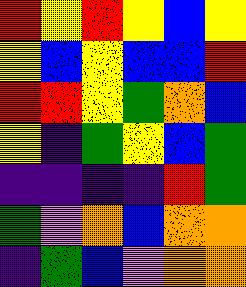[["red", "yellow", "red", "yellow", "blue", "yellow"], ["yellow", "blue", "yellow", "blue", "blue", "red"], ["red", "red", "yellow", "green", "orange", "blue"], ["yellow", "indigo", "green", "yellow", "blue", "green"], ["indigo", "indigo", "indigo", "indigo", "red", "green"], ["green", "violet", "orange", "blue", "orange", "orange"], ["indigo", "green", "blue", "violet", "orange", "orange"]]